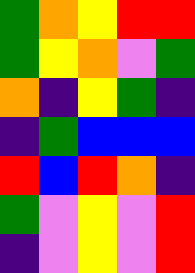[["green", "orange", "yellow", "red", "red"], ["green", "yellow", "orange", "violet", "green"], ["orange", "indigo", "yellow", "green", "indigo"], ["indigo", "green", "blue", "blue", "blue"], ["red", "blue", "red", "orange", "indigo"], ["green", "violet", "yellow", "violet", "red"], ["indigo", "violet", "yellow", "violet", "red"]]